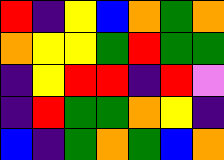[["red", "indigo", "yellow", "blue", "orange", "green", "orange"], ["orange", "yellow", "yellow", "green", "red", "green", "green"], ["indigo", "yellow", "red", "red", "indigo", "red", "violet"], ["indigo", "red", "green", "green", "orange", "yellow", "indigo"], ["blue", "indigo", "green", "orange", "green", "blue", "orange"]]